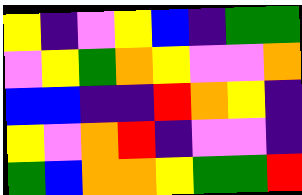[["yellow", "indigo", "violet", "yellow", "blue", "indigo", "green", "green"], ["violet", "yellow", "green", "orange", "yellow", "violet", "violet", "orange"], ["blue", "blue", "indigo", "indigo", "red", "orange", "yellow", "indigo"], ["yellow", "violet", "orange", "red", "indigo", "violet", "violet", "indigo"], ["green", "blue", "orange", "orange", "yellow", "green", "green", "red"]]